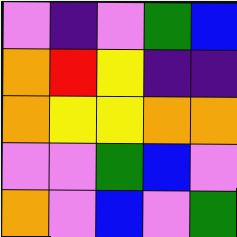[["violet", "indigo", "violet", "green", "blue"], ["orange", "red", "yellow", "indigo", "indigo"], ["orange", "yellow", "yellow", "orange", "orange"], ["violet", "violet", "green", "blue", "violet"], ["orange", "violet", "blue", "violet", "green"]]